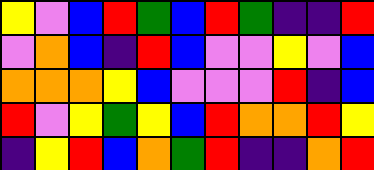[["yellow", "violet", "blue", "red", "green", "blue", "red", "green", "indigo", "indigo", "red"], ["violet", "orange", "blue", "indigo", "red", "blue", "violet", "violet", "yellow", "violet", "blue"], ["orange", "orange", "orange", "yellow", "blue", "violet", "violet", "violet", "red", "indigo", "blue"], ["red", "violet", "yellow", "green", "yellow", "blue", "red", "orange", "orange", "red", "yellow"], ["indigo", "yellow", "red", "blue", "orange", "green", "red", "indigo", "indigo", "orange", "red"]]